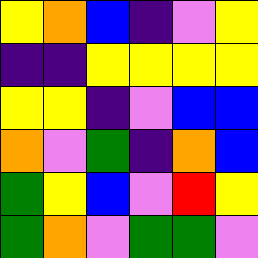[["yellow", "orange", "blue", "indigo", "violet", "yellow"], ["indigo", "indigo", "yellow", "yellow", "yellow", "yellow"], ["yellow", "yellow", "indigo", "violet", "blue", "blue"], ["orange", "violet", "green", "indigo", "orange", "blue"], ["green", "yellow", "blue", "violet", "red", "yellow"], ["green", "orange", "violet", "green", "green", "violet"]]